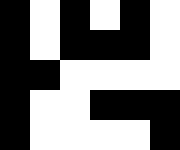[["black", "white", "black", "white", "black", "white"], ["black", "white", "black", "black", "black", "white"], ["black", "black", "white", "white", "white", "white"], ["black", "white", "white", "black", "black", "black"], ["black", "white", "white", "white", "white", "black"]]